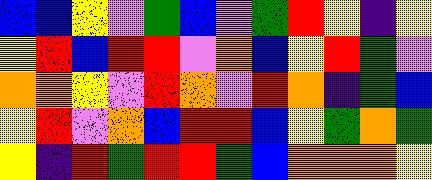[["blue", "blue", "yellow", "violet", "green", "blue", "violet", "green", "red", "yellow", "indigo", "yellow"], ["yellow", "red", "blue", "red", "red", "violet", "orange", "blue", "yellow", "red", "green", "violet"], ["orange", "orange", "yellow", "violet", "red", "orange", "violet", "red", "orange", "indigo", "green", "blue"], ["yellow", "red", "violet", "orange", "blue", "red", "red", "blue", "yellow", "green", "orange", "green"], ["yellow", "indigo", "red", "green", "red", "red", "green", "blue", "orange", "orange", "orange", "yellow"]]